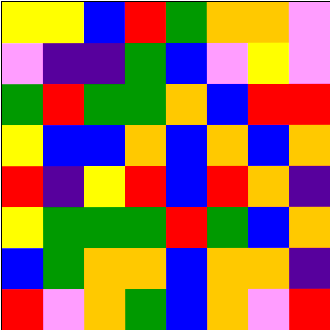[["yellow", "yellow", "blue", "red", "green", "orange", "orange", "violet"], ["violet", "indigo", "indigo", "green", "blue", "violet", "yellow", "violet"], ["green", "red", "green", "green", "orange", "blue", "red", "red"], ["yellow", "blue", "blue", "orange", "blue", "orange", "blue", "orange"], ["red", "indigo", "yellow", "red", "blue", "red", "orange", "indigo"], ["yellow", "green", "green", "green", "red", "green", "blue", "orange"], ["blue", "green", "orange", "orange", "blue", "orange", "orange", "indigo"], ["red", "violet", "orange", "green", "blue", "orange", "violet", "red"]]